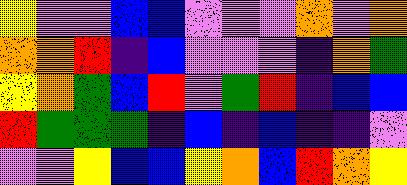[["yellow", "violet", "violet", "blue", "blue", "violet", "violet", "violet", "orange", "violet", "orange"], ["orange", "orange", "red", "indigo", "blue", "violet", "violet", "violet", "indigo", "orange", "green"], ["yellow", "orange", "green", "blue", "red", "violet", "green", "red", "indigo", "blue", "blue"], ["red", "green", "green", "green", "indigo", "blue", "indigo", "blue", "indigo", "indigo", "violet"], ["violet", "violet", "yellow", "blue", "blue", "yellow", "orange", "blue", "red", "orange", "yellow"]]